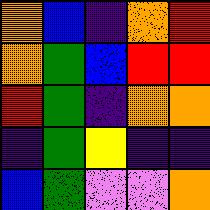[["orange", "blue", "indigo", "orange", "red"], ["orange", "green", "blue", "red", "red"], ["red", "green", "indigo", "orange", "orange"], ["indigo", "green", "yellow", "indigo", "indigo"], ["blue", "green", "violet", "violet", "orange"]]